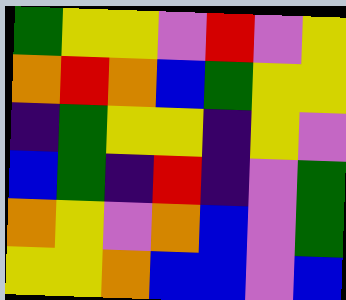[["green", "yellow", "yellow", "violet", "red", "violet", "yellow"], ["orange", "red", "orange", "blue", "green", "yellow", "yellow"], ["indigo", "green", "yellow", "yellow", "indigo", "yellow", "violet"], ["blue", "green", "indigo", "red", "indigo", "violet", "green"], ["orange", "yellow", "violet", "orange", "blue", "violet", "green"], ["yellow", "yellow", "orange", "blue", "blue", "violet", "blue"]]